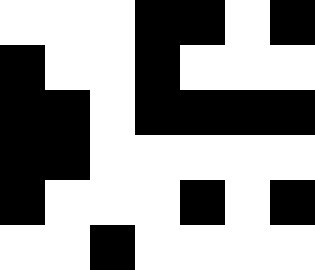[["white", "white", "white", "black", "black", "white", "black"], ["black", "white", "white", "black", "white", "white", "white"], ["black", "black", "white", "black", "black", "black", "black"], ["black", "black", "white", "white", "white", "white", "white"], ["black", "white", "white", "white", "black", "white", "black"], ["white", "white", "black", "white", "white", "white", "white"]]